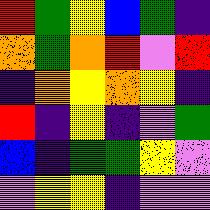[["red", "green", "yellow", "blue", "green", "indigo"], ["orange", "green", "orange", "red", "violet", "red"], ["indigo", "orange", "yellow", "orange", "yellow", "indigo"], ["red", "indigo", "yellow", "indigo", "violet", "green"], ["blue", "indigo", "green", "green", "yellow", "violet"], ["violet", "yellow", "yellow", "indigo", "violet", "violet"]]